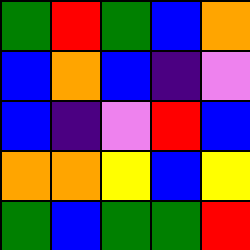[["green", "red", "green", "blue", "orange"], ["blue", "orange", "blue", "indigo", "violet"], ["blue", "indigo", "violet", "red", "blue"], ["orange", "orange", "yellow", "blue", "yellow"], ["green", "blue", "green", "green", "red"]]